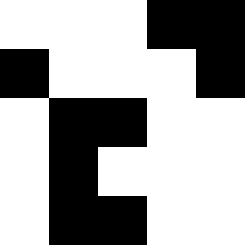[["white", "white", "white", "black", "black"], ["black", "white", "white", "white", "black"], ["white", "black", "black", "white", "white"], ["white", "black", "white", "white", "white"], ["white", "black", "black", "white", "white"]]